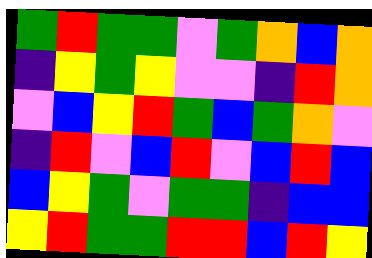[["green", "red", "green", "green", "violet", "green", "orange", "blue", "orange"], ["indigo", "yellow", "green", "yellow", "violet", "violet", "indigo", "red", "orange"], ["violet", "blue", "yellow", "red", "green", "blue", "green", "orange", "violet"], ["indigo", "red", "violet", "blue", "red", "violet", "blue", "red", "blue"], ["blue", "yellow", "green", "violet", "green", "green", "indigo", "blue", "blue"], ["yellow", "red", "green", "green", "red", "red", "blue", "red", "yellow"]]